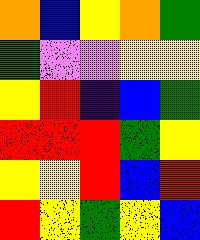[["orange", "blue", "yellow", "orange", "green"], ["green", "violet", "violet", "yellow", "yellow"], ["yellow", "red", "indigo", "blue", "green"], ["red", "red", "red", "green", "yellow"], ["yellow", "yellow", "red", "blue", "red"], ["red", "yellow", "green", "yellow", "blue"]]